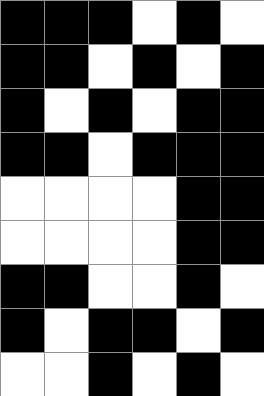[["black", "black", "black", "white", "black", "white"], ["black", "black", "white", "black", "white", "black"], ["black", "white", "black", "white", "black", "black"], ["black", "black", "white", "black", "black", "black"], ["white", "white", "white", "white", "black", "black"], ["white", "white", "white", "white", "black", "black"], ["black", "black", "white", "white", "black", "white"], ["black", "white", "black", "black", "white", "black"], ["white", "white", "black", "white", "black", "white"]]